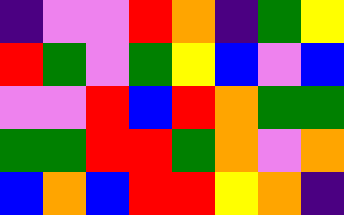[["indigo", "violet", "violet", "red", "orange", "indigo", "green", "yellow"], ["red", "green", "violet", "green", "yellow", "blue", "violet", "blue"], ["violet", "violet", "red", "blue", "red", "orange", "green", "green"], ["green", "green", "red", "red", "green", "orange", "violet", "orange"], ["blue", "orange", "blue", "red", "red", "yellow", "orange", "indigo"]]